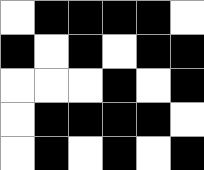[["white", "black", "black", "black", "black", "white"], ["black", "white", "black", "white", "black", "black"], ["white", "white", "white", "black", "white", "black"], ["white", "black", "black", "black", "black", "white"], ["white", "black", "white", "black", "white", "black"]]